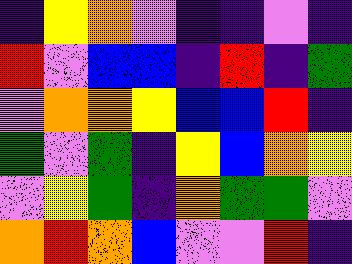[["indigo", "yellow", "orange", "violet", "indigo", "indigo", "violet", "indigo"], ["red", "violet", "blue", "blue", "indigo", "red", "indigo", "green"], ["violet", "orange", "orange", "yellow", "blue", "blue", "red", "indigo"], ["green", "violet", "green", "indigo", "yellow", "blue", "orange", "yellow"], ["violet", "yellow", "green", "indigo", "orange", "green", "green", "violet"], ["orange", "red", "orange", "blue", "violet", "violet", "red", "indigo"]]